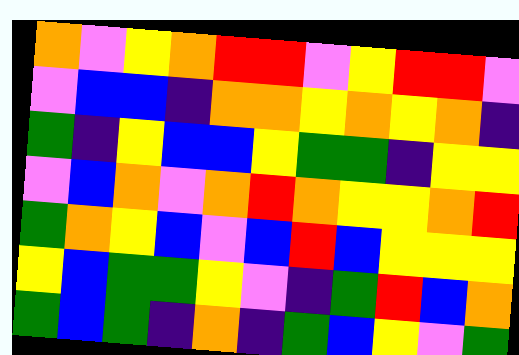[["orange", "violet", "yellow", "orange", "red", "red", "violet", "yellow", "red", "red", "violet"], ["violet", "blue", "blue", "indigo", "orange", "orange", "yellow", "orange", "yellow", "orange", "indigo"], ["green", "indigo", "yellow", "blue", "blue", "yellow", "green", "green", "indigo", "yellow", "yellow"], ["violet", "blue", "orange", "violet", "orange", "red", "orange", "yellow", "yellow", "orange", "red"], ["green", "orange", "yellow", "blue", "violet", "blue", "red", "blue", "yellow", "yellow", "yellow"], ["yellow", "blue", "green", "green", "yellow", "violet", "indigo", "green", "red", "blue", "orange"], ["green", "blue", "green", "indigo", "orange", "indigo", "green", "blue", "yellow", "violet", "green"]]